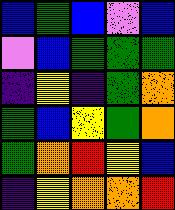[["blue", "green", "blue", "violet", "blue"], ["violet", "blue", "green", "green", "green"], ["indigo", "yellow", "indigo", "green", "orange"], ["green", "blue", "yellow", "green", "orange"], ["green", "orange", "red", "yellow", "blue"], ["indigo", "yellow", "orange", "orange", "red"]]